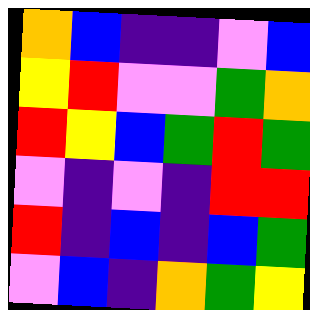[["orange", "blue", "indigo", "indigo", "violet", "blue"], ["yellow", "red", "violet", "violet", "green", "orange"], ["red", "yellow", "blue", "green", "red", "green"], ["violet", "indigo", "violet", "indigo", "red", "red"], ["red", "indigo", "blue", "indigo", "blue", "green"], ["violet", "blue", "indigo", "orange", "green", "yellow"]]